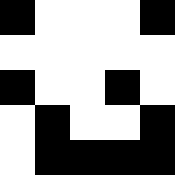[["black", "white", "white", "white", "black"], ["white", "white", "white", "white", "white"], ["black", "white", "white", "black", "white"], ["white", "black", "white", "white", "black"], ["white", "black", "black", "black", "black"]]